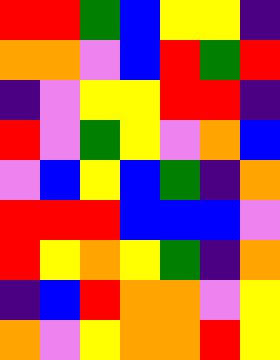[["red", "red", "green", "blue", "yellow", "yellow", "indigo"], ["orange", "orange", "violet", "blue", "red", "green", "red"], ["indigo", "violet", "yellow", "yellow", "red", "red", "indigo"], ["red", "violet", "green", "yellow", "violet", "orange", "blue"], ["violet", "blue", "yellow", "blue", "green", "indigo", "orange"], ["red", "red", "red", "blue", "blue", "blue", "violet"], ["red", "yellow", "orange", "yellow", "green", "indigo", "orange"], ["indigo", "blue", "red", "orange", "orange", "violet", "yellow"], ["orange", "violet", "yellow", "orange", "orange", "red", "yellow"]]